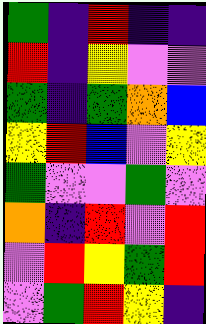[["green", "indigo", "red", "indigo", "indigo"], ["red", "indigo", "yellow", "violet", "violet"], ["green", "indigo", "green", "orange", "blue"], ["yellow", "red", "blue", "violet", "yellow"], ["green", "violet", "violet", "green", "violet"], ["orange", "indigo", "red", "violet", "red"], ["violet", "red", "yellow", "green", "red"], ["violet", "green", "red", "yellow", "indigo"]]